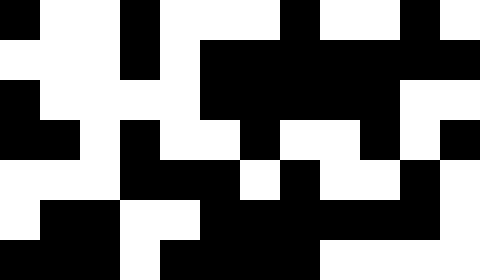[["black", "white", "white", "black", "white", "white", "white", "black", "white", "white", "black", "white"], ["white", "white", "white", "black", "white", "black", "black", "black", "black", "black", "black", "black"], ["black", "white", "white", "white", "white", "black", "black", "black", "black", "black", "white", "white"], ["black", "black", "white", "black", "white", "white", "black", "white", "white", "black", "white", "black"], ["white", "white", "white", "black", "black", "black", "white", "black", "white", "white", "black", "white"], ["white", "black", "black", "white", "white", "black", "black", "black", "black", "black", "black", "white"], ["black", "black", "black", "white", "black", "black", "black", "black", "white", "white", "white", "white"]]